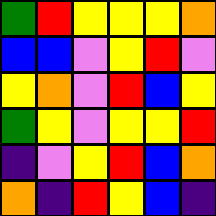[["green", "red", "yellow", "yellow", "yellow", "orange"], ["blue", "blue", "violet", "yellow", "red", "violet"], ["yellow", "orange", "violet", "red", "blue", "yellow"], ["green", "yellow", "violet", "yellow", "yellow", "red"], ["indigo", "violet", "yellow", "red", "blue", "orange"], ["orange", "indigo", "red", "yellow", "blue", "indigo"]]